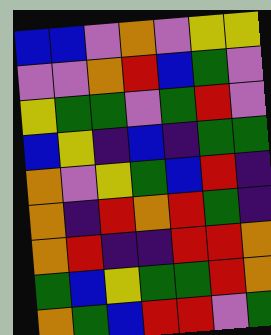[["blue", "blue", "violet", "orange", "violet", "yellow", "yellow"], ["violet", "violet", "orange", "red", "blue", "green", "violet"], ["yellow", "green", "green", "violet", "green", "red", "violet"], ["blue", "yellow", "indigo", "blue", "indigo", "green", "green"], ["orange", "violet", "yellow", "green", "blue", "red", "indigo"], ["orange", "indigo", "red", "orange", "red", "green", "indigo"], ["orange", "red", "indigo", "indigo", "red", "red", "orange"], ["green", "blue", "yellow", "green", "green", "red", "orange"], ["orange", "green", "blue", "red", "red", "violet", "green"]]